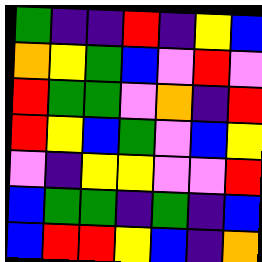[["green", "indigo", "indigo", "red", "indigo", "yellow", "blue"], ["orange", "yellow", "green", "blue", "violet", "red", "violet"], ["red", "green", "green", "violet", "orange", "indigo", "red"], ["red", "yellow", "blue", "green", "violet", "blue", "yellow"], ["violet", "indigo", "yellow", "yellow", "violet", "violet", "red"], ["blue", "green", "green", "indigo", "green", "indigo", "blue"], ["blue", "red", "red", "yellow", "blue", "indigo", "orange"]]